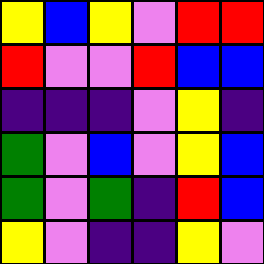[["yellow", "blue", "yellow", "violet", "red", "red"], ["red", "violet", "violet", "red", "blue", "blue"], ["indigo", "indigo", "indigo", "violet", "yellow", "indigo"], ["green", "violet", "blue", "violet", "yellow", "blue"], ["green", "violet", "green", "indigo", "red", "blue"], ["yellow", "violet", "indigo", "indigo", "yellow", "violet"]]